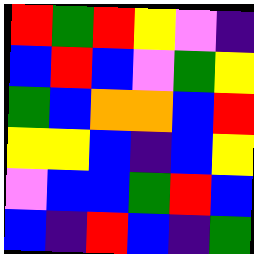[["red", "green", "red", "yellow", "violet", "indigo"], ["blue", "red", "blue", "violet", "green", "yellow"], ["green", "blue", "orange", "orange", "blue", "red"], ["yellow", "yellow", "blue", "indigo", "blue", "yellow"], ["violet", "blue", "blue", "green", "red", "blue"], ["blue", "indigo", "red", "blue", "indigo", "green"]]